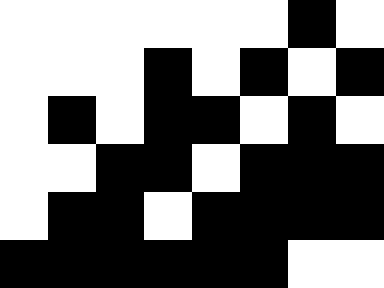[["white", "white", "white", "white", "white", "white", "black", "white"], ["white", "white", "white", "black", "white", "black", "white", "black"], ["white", "black", "white", "black", "black", "white", "black", "white"], ["white", "white", "black", "black", "white", "black", "black", "black"], ["white", "black", "black", "white", "black", "black", "black", "black"], ["black", "black", "black", "black", "black", "black", "white", "white"]]